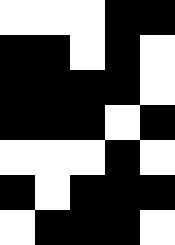[["white", "white", "white", "black", "black"], ["black", "black", "white", "black", "white"], ["black", "black", "black", "black", "white"], ["black", "black", "black", "white", "black"], ["white", "white", "white", "black", "white"], ["black", "white", "black", "black", "black"], ["white", "black", "black", "black", "white"]]